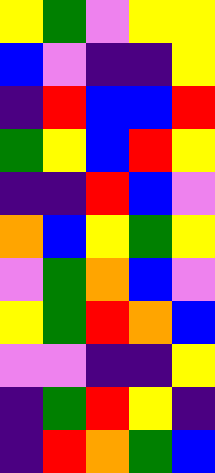[["yellow", "green", "violet", "yellow", "yellow"], ["blue", "violet", "indigo", "indigo", "yellow"], ["indigo", "red", "blue", "blue", "red"], ["green", "yellow", "blue", "red", "yellow"], ["indigo", "indigo", "red", "blue", "violet"], ["orange", "blue", "yellow", "green", "yellow"], ["violet", "green", "orange", "blue", "violet"], ["yellow", "green", "red", "orange", "blue"], ["violet", "violet", "indigo", "indigo", "yellow"], ["indigo", "green", "red", "yellow", "indigo"], ["indigo", "red", "orange", "green", "blue"]]